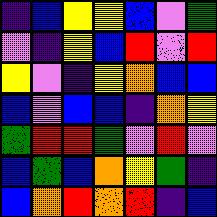[["indigo", "blue", "yellow", "yellow", "blue", "violet", "green"], ["violet", "indigo", "yellow", "blue", "red", "violet", "red"], ["yellow", "violet", "indigo", "yellow", "orange", "blue", "blue"], ["blue", "violet", "blue", "blue", "indigo", "orange", "yellow"], ["green", "red", "red", "green", "violet", "red", "violet"], ["blue", "green", "blue", "orange", "yellow", "green", "indigo"], ["blue", "orange", "red", "orange", "red", "indigo", "blue"]]